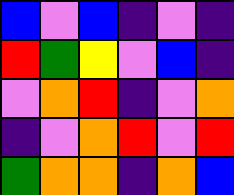[["blue", "violet", "blue", "indigo", "violet", "indigo"], ["red", "green", "yellow", "violet", "blue", "indigo"], ["violet", "orange", "red", "indigo", "violet", "orange"], ["indigo", "violet", "orange", "red", "violet", "red"], ["green", "orange", "orange", "indigo", "orange", "blue"]]